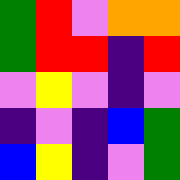[["green", "red", "violet", "orange", "orange"], ["green", "red", "red", "indigo", "red"], ["violet", "yellow", "violet", "indigo", "violet"], ["indigo", "violet", "indigo", "blue", "green"], ["blue", "yellow", "indigo", "violet", "green"]]